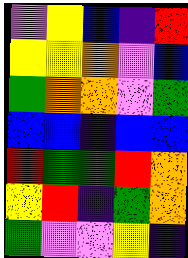[["violet", "yellow", "blue", "indigo", "red"], ["yellow", "yellow", "orange", "violet", "blue"], ["green", "orange", "orange", "violet", "green"], ["blue", "blue", "indigo", "blue", "blue"], ["red", "green", "green", "red", "orange"], ["yellow", "red", "indigo", "green", "orange"], ["green", "violet", "violet", "yellow", "indigo"]]